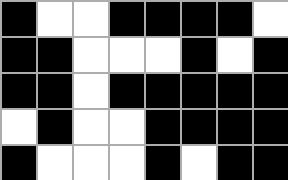[["black", "white", "white", "black", "black", "black", "black", "white"], ["black", "black", "white", "white", "white", "black", "white", "black"], ["black", "black", "white", "black", "black", "black", "black", "black"], ["white", "black", "white", "white", "black", "black", "black", "black"], ["black", "white", "white", "white", "black", "white", "black", "black"]]